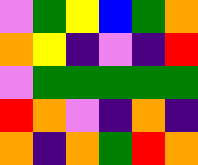[["violet", "green", "yellow", "blue", "green", "orange"], ["orange", "yellow", "indigo", "violet", "indigo", "red"], ["violet", "green", "green", "green", "green", "green"], ["red", "orange", "violet", "indigo", "orange", "indigo"], ["orange", "indigo", "orange", "green", "red", "orange"]]